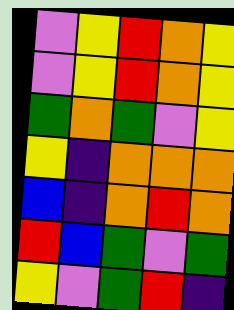[["violet", "yellow", "red", "orange", "yellow"], ["violet", "yellow", "red", "orange", "yellow"], ["green", "orange", "green", "violet", "yellow"], ["yellow", "indigo", "orange", "orange", "orange"], ["blue", "indigo", "orange", "red", "orange"], ["red", "blue", "green", "violet", "green"], ["yellow", "violet", "green", "red", "indigo"]]